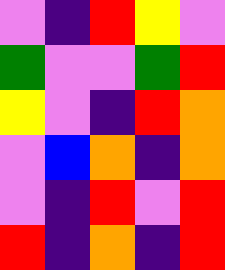[["violet", "indigo", "red", "yellow", "violet"], ["green", "violet", "violet", "green", "red"], ["yellow", "violet", "indigo", "red", "orange"], ["violet", "blue", "orange", "indigo", "orange"], ["violet", "indigo", "red", "violet", "red"], ["red", "indigo", "orange", "indigo", "red"]]